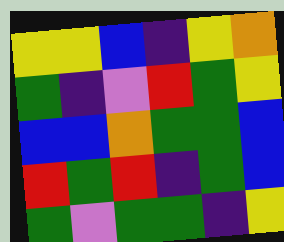[["yellow", "yellow", "blue", "indigo", "yellow", "orange"], ["green", "indigo", "violet", "red", "green", "yellow"], ["blue", "blue", "orange", "green", "green", "blue"], ["red", "green", "red", "indigo", "green", "blue"], ["green", "violet", "green", "green", "indigo", "yellow"]]